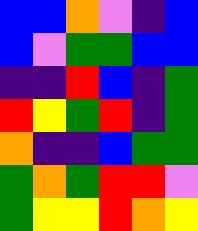[["blue", "blue", "orange", "violet", "indigo", "blue"], ["blue", "violet", "green", "green", "blue", "blue"], ["indigo", "indigo", "red", "blue", "indigo", "green"], ["red", "yellow", "green", "red", "indigo", "green"], ["orange", "indigo", "indigo", "blue", "green", "green"], ["green", "orange", "green", "red", "red", "violet"], ["green", "yellow", "yellow", "red", "orange", "yellow"]]